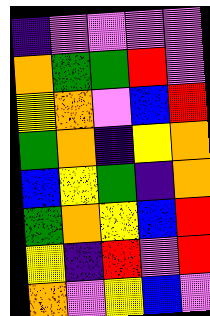[["indigo", "violet", "violet", "violet", "violet"], ["orange", "green", "green", "red", "violet"], ["yellow", "orange", "violet", "blue", "red"], ["green", "orange", "indigo", "yellow", "orange"], ["blue", "yellow", "green", "indigo", "orange"], ["green", "orange", "yellow", "blue", "red"], ["yellow", "indigo", "red", "violet", "red"], ["orange", "violet", "yellow", "blue", "violet"]]